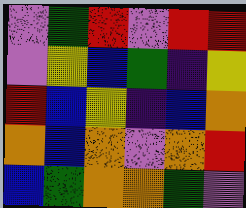[["violet", "green", "red", "violet", "red", "red"], ["violet", "yellow", "blue", "green", "indigo", "yellow"], ["red", "blue", "yellow", "indigo", "blue", "orange"], ["orange", "blue", "orange", "violet", "orange", "red"], ["blue", "green", "orange", "orange", "green", "violet"]]